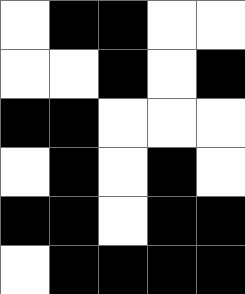[["white", "black", "black", "white", "white"], ["white", "white", "black", "white", "black"], ["black", "black", "white", "white", "white"], ["white", "black", "white", "black", "white"], ["black", "black", "white", "black", "black"], ["white", "black", "black", "black", "black"]]